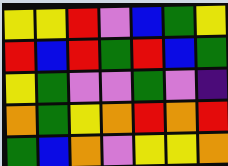[["yellow", "yellow", "red", "violet", "blue", "green", "yellow"], ["red", "blue", "red", "green", "red", "blue", "green"], ["yellow", "green", "violet", "violet", "green", "violet", "indigo"], ["orange", "green", "yellow", "orange", "red", "orange", "red"], ["green", "blue", "orange", "violet", "yellow", "yellow", "orange"]]